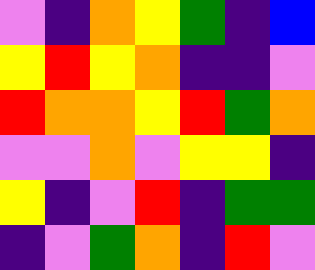[["violet", "indigo", "orange", "yellow", "green", "indigo", "blue"], ["yellow", "red", "yellow", "orange", "indigo", "indigo", "violet"], ["red", "orange", "orange", "yellow", "red", "green", "orange"], ["violet", "violet", "orange", "violet", "yellow", "yellow", "indigo"], ["yellow", "indigo", "violet", "red", "indigo", "green", "green"], ["indigo", "violet", "green", "orange", "indigo", "red", "violet"]]